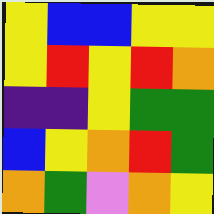[["yellow", "blue", "blue", "yellow", "yellow"], ["yellow", "red", "yellow", "red", "orange"], ["indigo", "indigo", "yellow", "green", "green"], ["blue", "yellow", "orange", "red", "green"], ["orange", "green", "violet", "orange", "yellow"]]